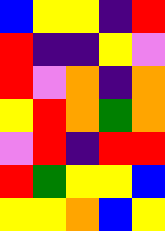[["blue", "yellow", "yellow", "indigo", "red"], ["red", "indigo", "indigo", "yellow", "violet"], ["red", "violet", "orange", "indigo", "orange"], ["yellow", "red", "orange", "green", "orange"], ["violet", "red", "indigo", "red", "red"], ["red", "green", "yellow", "yellow", "blue"], ["yellow", "yellow", "orange", "blue", "yellow"]]